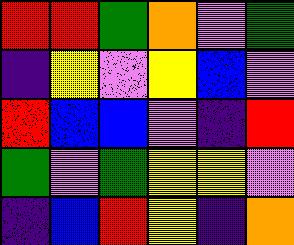[["red", "red", "green", "orange", "violet", "green"], ["indigo", "yellow", "violet", "yellow", "blue", "violet"], ["red", "blue", "blue", "violet", "indigo", "red"], ["green", "violet", "green", "yellow", "yellow", "violet"], ["indigo", "blue", "red", "yellow", "indigo", "orange"]]